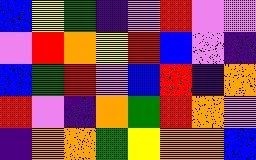[["blue", "yellow", "green", "indigo", "violet", "red", "violet", "violet"], ["violet", "red", "orange", "yellow", "red", "blue", "violet", "indigo"], ["blue", "green", "red", "violet", "blue", "red", "indigo", "orange"], ["red", "violet", "indigo", "orange", "green", "red", "orange", "violet"], ["indigo", "orange", "orange", "green", "yellow", "orange", "orange", "blue"]]